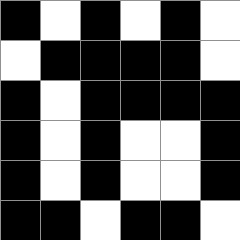[["black", "white", "black", "white", "black", "white"], ["white", "black", "black", "black", "black", "white"], ["black", "white", "black", "black", "black", "black"], ["black", "white", "black", "white", "white", "black"], ["black", "white", "black", "white", "white", "black"], ["black", "black", "white", "black", "black", "white"]]